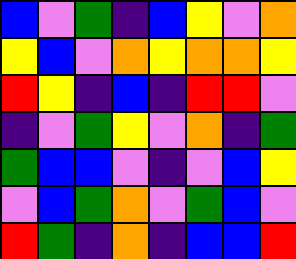[["blue", "violet", "green", "indigo", "blue", "yellow", "violet", "orange"], ["yellow", "blue", "violet", "orange", "yellow", "orange", "orange", "yellow"], ["red", "yellow", "indigo", "blue", "indigo", "red", "red", "violet"], ["indigo", "violet", "green", "yellow", "violet", "orange", "indigo", "green"], ["green", "blue", "blue", "violet", "indigo", "violet", "blue", "yellow"], ["violet", "blue", "green", "orange", "violet", "green", "blue", "violet"], ["red", "green", "indigo", "orange", "indigo", "blue", "blue", "red"]]